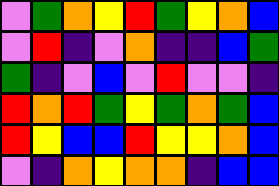[["violet", "green", "orange", "yellow", "red", "green", "yellow", "orange", "blue"], ["violet", "red", "indigo", "violet", "orange", "indigo", "indigo", "blue", "green"], ["green", "indigo", "violet", "blue", "violet", "red", "violet", "violet", "indigo"], ["red", "orange", "red", "green", "yellow", "green", "orange", "green", "blue"], ["red", "yellow", "blue", "blue", "red", "yellow", "yellow", "orange", "blue"], ["violet", "indigo", "orange", "yellow", "orange", "orange", "indigo", "blue", "blue"]]